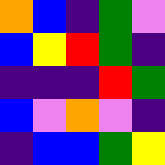[["orange", "blue", "indigo", "green", "violet"], ["blue", "yellow", "red", "green", "indigo"], ["indigo", "indigo", "indigo", "red", "green"], ["blue", "violet", "orange", "violet", "indigo"], ["indigo", "blue", "blue", "green", "yellow"]]